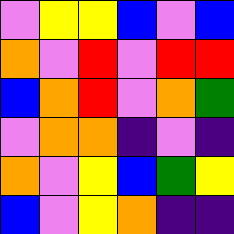[["violet", "yellow", "yellow", "blue", "violet", "blue"], ["orange", "violet", "red", "violet", "red", "red"], ["blue", "orange", "red", "violet", "orange", "green"], ["violet", "orange", "orange", "indigo", "violet", "indigo"], ["orange", "violet", "yellow", "blue", "green", "yellow"], ["blue", "violet", "yellow", "orange", "indigo", "indigo"]]